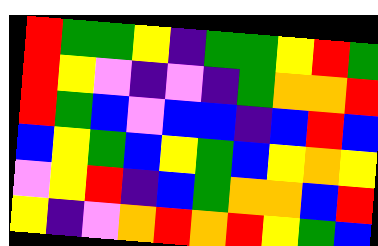[["red", "green", "green", "yellow", "indigo", "green", "green", "yellow", "red", "green"], ["red", "yellow", "violet", "indigo", "violet", "indigo", "green", "orange", "orange", "red"], ["red", "green", "blue", "violet", "blue", "blue", "indigo", "blue", "red", "blue"], ["blue", "yellow", "green", "blue", "yellow", "green", "blue", "yellow", "orange", "yellow"], ["violet", "yellow", "red", "indigo", "blue", "green", "orange", "orange", "blue", "red"], ["yellow", "indigo", "violet", "orange", "red", "orange", "red", "yellow", "green", "blue"]]